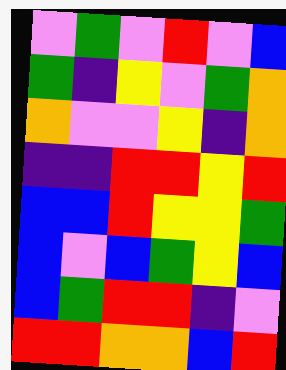[["violet", "green", "violet", "red", "violet", "blue"], ["green", "indigo", "yellow", "violet", "green", "orange"], ["orange", "violet", "violet", "yellow", "indigo", "orange"], ["indigo", "indigo", "red", "red", "yellow", "red"], ["blue", "blue", "red", "yellow", "yellow", "green"], ["blue", "violet", "blue", "green", "yellow", "blue"], ["blue", "green", "red", "red", "indigo", "violet"], ["red", "red", "orange", "orange", "blue", "red"]]